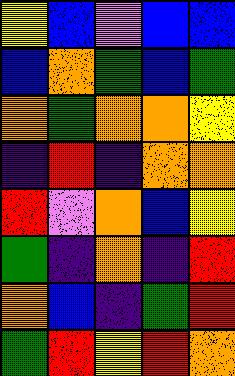[["yellow", "blue", "violet", "blue", "blue"], ["blue", "orange", "green", "blue", "green"], ["orange", "green", "orange", "orange", "yellow"], ["indigo", "red", "indigo", "orange", "orange"], ["red", "violet", "orange", "blue", "yellow"], ["green", "indigo", "orange", "indigo", "red"], ["orange", "blue", "indigo", "green", "red"], ["green", "red", "yellow", "red", "orange"]]